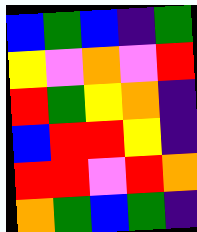[["blue", "green", "blue", "indigo", "green"], ["yellow", "violet", "orange", "violet", "red"], ["red", "green", "yellow", "orange", "indigo"], ["blue", "red", "red", "yellow", "indigo"], ["red", "red", "violet", "red", "orange"], ["orange", "green", "blue", "green", "indigo"]]